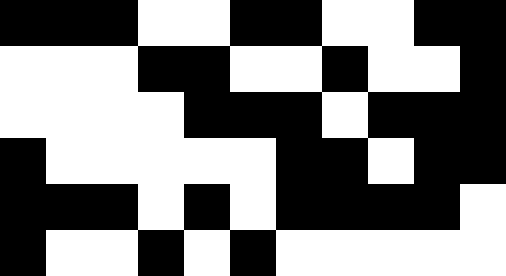[["black", "black", "black", "white", "white", "black", "black", "white", "white", "black", "black"], ["white", "white", "white", "black", "black", "white", "white", "black", "white", "white", "black"], ["white", "white", "white", "white", "black", "black", "black", "white", "black", "black", "black"], ["black", "white", "white", "white", "white", "white", "black", "black", "white", "black", "black"], ["black", "black", "black", "white", "black", "white", "black", "black", "black", "black", "white"], ["black", "white", "white", "black", "white", "black", "white", "white", "white", "white", "white"]]